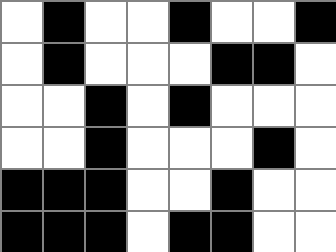[["white", "black", "white", "white", "black", "white", "white", "black"], ["white", "black", "white", "white", "white", "black", "black", "white"], ["white", "white", "black", "white", "black", "white", "white", "white"], ["white", "white", "black", "white", "white", "white", "black", "white"], ["black", "black", "black", "white", "white", "black", "white", "white"], ["black", "black", "black", "white", "black", "black", "white", "white"]]